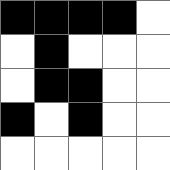[["black", "black", "black", "black", "white"], ["white", "black", "white", "white", "white"], ["white", "black", "black", "white", "white"], ["black", "white", "black", "white", "white"], ["white", "white", "white", "white", "white"]]